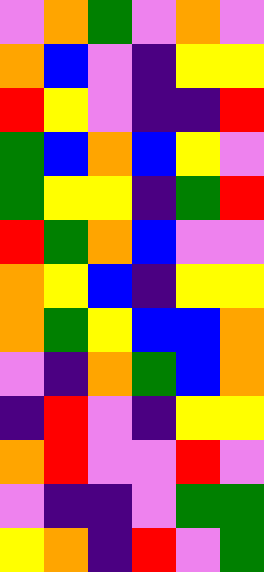[["violet", "orange", "green", "violet", "orange", "violet"], ["orange", "blue", "violet", "indigo", "yellow", "yellow"], ["red", "yellow", "violet", "indigo", "indigo", "red"], ["green", "blue", "orange", "blue", "yellow", "violet"], ["green", "yellow", "yellow", "indigo", "green", "red"], ["red", "green", "orange", "blue", "violet", "violet"], ["orange", "yellow", "blue", "indigo", "yellow", "yellow"], ["orange", "green", "yellow", "blue", "blue", "orange"], ["violet", "indigo", "orange", "green", "blue", "orange"], ["indigo", "red", "violet", "indigo", "yellow", "yellow"], ["orange", "red", "violet", "violet", "red", "violet"], ["violet", "indigo", "indigo", "violet", "green", "green"], ["yellow", "orange", "indigo", "red", "violet", "green"]]